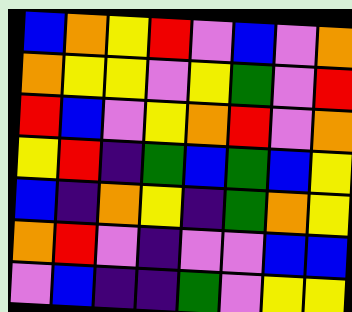[["blue", "orange", "yellow", "red", "violet", "blue", "violet", "orange"], ["orange", "yellow", "yellow", "violet", "yellow", "green", "violet", "red"], ["red", "blue", "violet", "yellow", "orange", "red", "violet", "orange"], ["yellow", "red", "indigo", "green", "blue", "green", "blue", "yellow"], ["blue", "indigo", "orange", "yellow", "indigo", "green", "orange", "yellow"], ["orange", "red", "violet", "indigo", "violet", "violet", "blue", "blue"], ["violet", "blue", "indigo", "indigo", "green", "violet", "yellow", "yellow"]]